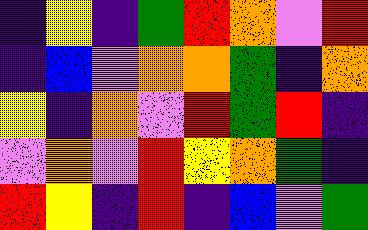[["indigo", "yellow", "indigo", "green", "red", "orange", "violet", "red"], ["indigo", "blue", "violet", "orange", "orange", "green", "indigo", "orange"], ["yellow", "indigo", "orange", "violet", "red", "green", "red", "indigo"], ["violet", "orange", "violet", "red", "yellow", "orange", "green", "indigo"], ["red", "yellow", "indigo", "red", "indigo", "blue", "violet", "green"]]